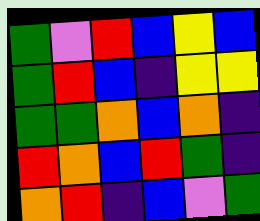[["green", "violet", "red", "blue", "yellow", "blue"], ["green", "red", "blue", "indigo", "yellow", "yellow"], ["green", "green", "orange", "blue", "orange", "indigo"], ["red", "orange", "blue", "red", "green", "indigo"], ["orange", "red", "indigo", "blue", "violet", "green"]]